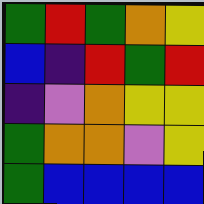[["green", "red", "green", "orange", "yellow"], ["blue", "indigo", "red", "green", "red"], ["indigo", "violet", "orange", "yellow", "yellow"], ["green", "orange", "orange", "violet", "yellow"], ["green", "blue", "blue", "blue", "blue"]]